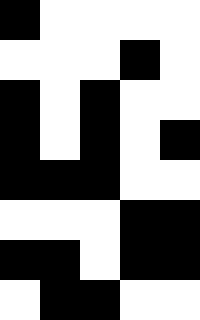[["black", "white", "white", "white", "white"], ["white", "white", "white", "black", "white"], ["black", "white", "black", "white", "white"], ["black", "white", "black", "white", "black"], ["black", "black", "black", "white", "white"], ["white", "white", "white", "black", "black"], ["black", "black", "white", "black", "black"], ["white", "black", "black", "white", "white"]]